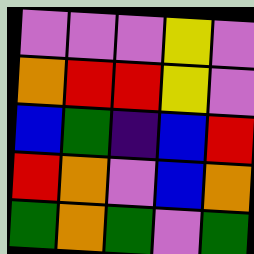[["violet", "violet", "violet", "yellow", "violet"], ["orange", "red", "red", "yellow", "violet"], ["blue", "green", "indigo", "blue", "red"], ["red", "orange", "violet", "blue", "orange"], ["green", "orange", "green", "violet", "green"]]